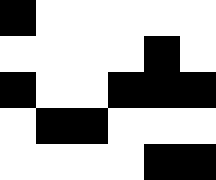[["black", "white", "white", "white", "white", "white"], ["white", "white", "white", "white", "black", "white"], ["black", "white", "white", "black", "black", "black"], ["white", "black", "black", "white", "white", "white"], ["white", "white", "white", "white", "black", "black"]]